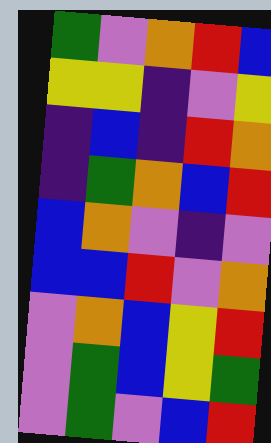[["green", "violet", "orange", "red", "blue"], ["yellow", "yellow", "indigo", "violet", "yellow"], ["indigo", "blue", "indigo", "red", "orange"], ["indigo", "green", "orange", "blue", "red"], ["blue", "orange", "violet", "indigo", "violet"], ["blue", "blue", "red", "violet", "orange"], ["violet", "orange", "blue", "yellow", "red"], ["violet", "green", "blue", "yellow", "green"], ["violet", "green", "violet", "blue", "red"]]